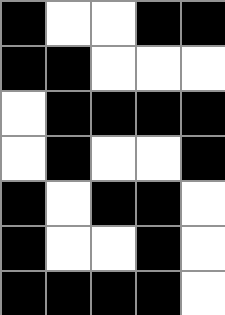[["black", "white", "white", "black", "black"], ["black", "black", "white", "white", "white"], ["white", "black", "black", "black", "black"], ["white", "black", "white", "white", "black"], ["black", "white", "black", "black", "white"], ["black", "white", "white", "black", "white"], ["black", "black", "black", "black", "white"]]